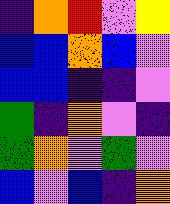[["indigo", "orange", "red", "violet", "yellow"], ["blue", "blue", "orange", "blue", "violet"], ["blue", "blue", "indigo", "indigo", "violet"], ["green", "indigo", "orange", "violet", "indigo"], ["green", "orange", "violet", "green", "violet"], ["blue", "violet", "blue", "indigo", "orange"]]